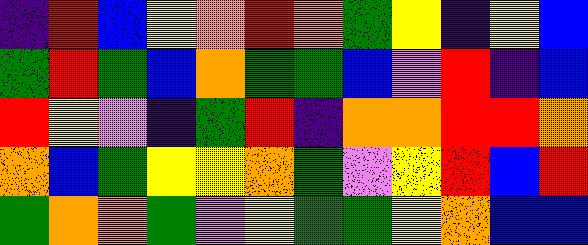[["indigo", "red", "blue", "yellow", "orange", "red", "orange", "green", "yellow", "indigo", "yellow", "blue"], ["green", "red", "green", "blue", "orange", "green", "green", "blue", "violet", "red", "indigo", "blue"], ["red", "yellow", "violet", "indigo", "green", "red", "indigo", "orange", "orange", "red", "red", "orange"], ["orange", "blue", "green", "yellow", "yellow", "orange", "green", "violet", "yellow", "red", "blue", "red"], ["green", "orange", "orange", "green", "violet", "yellow", "green", "green", "yellow", "orange", "blue", "blue"]]